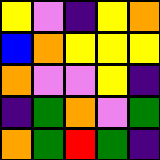[["yellow", "violet", "indigo", "yellow", "orange"], ["blue", "orange", "yellow", "yellow", "yellow"], ["orange", "violet", "violet", "yellow", "indigo"], ["indigo", "green", "orange", "violet", "green"], ["orange", "green", "red", "green", "indigo"]]